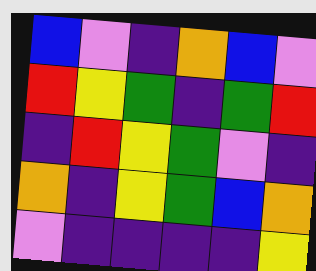[["blue", "violet", "indigo", "orange", "blue", "violet"], ["red", "yellow", "green", "indigo", "green", "red"], ["indigo", "red", "yellow", "green", "violet", "indigo"], ["orange", "indigo", "yellow", "green", "blue", "orange"], ["violet", "indigo", "indigo", "indigo", "indigo", "yellow"]]